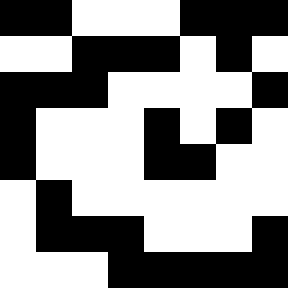[["black", "black", "white", "white", "white", "black", "black", "black"], ["white", "white", "black", "black", "black", "white", "black", "white"], ["black", "black", "black", "white", "white", "white", "white", "black"], ["black", "white", "white", "white", "black", "white", "black", "white"], ["black", "white", "white", "white", "black", "black", "white", "white"], ["white", "black", "white", "white", "white", "white", "white", "white"], ["white", "black", "black", "black", "white", "white", "white", "black"], ["white", "white", "white", "black", "black", "black", "black", "black"]]